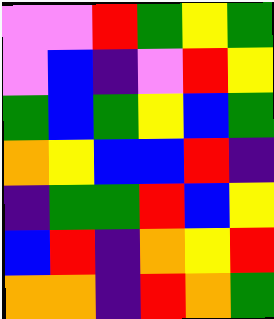[["violet", "violet", "red", "green", "yellow", "green"], ["violet", "blue", "indigo", "violet", "red", "yellow"], ["green", "blue", "green", "yellow", "blue", "green"], ["orange", "yellow", "blue", "blue", "red", "indigo"], ["indigo", "green", "green", "red", "blue", "yellow"], ["blue", "red", "indigo", "orange", "yellow", "red"], ["orange", "orange", "indigo", "red", "orange", "green"]]